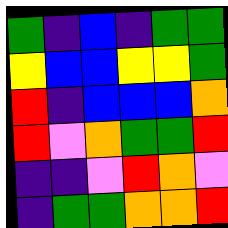[["green", "indigo", "blue", "indigo", "green", "green"], ["yellow", "blue", "blue", "yellow", "yellow", "green"], ["red", "indigo", "blue", "blue", "blue", "orange"], ["red", "violet", "orange", "green", "green", "red"], ["indigo", "indigo", "violet", "red", "orange", "violet"], ["indigo", "green", "green", "orange", "orange", "red"]]